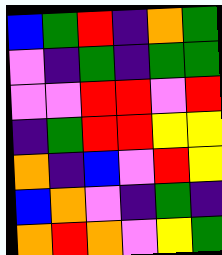[["blue", "green", "red", "indigo", "orange", "green"], ["violet", "indigo", "green", "indigo", "green", "green"], ["violet", "violet", "red", "red", "violet", "red"], ["indigo", "green", "red", "red", "yellow", "yellow"], ["orange", "indigo", "blue", "violet", "red", "yellow"], ["blue", "orange", "violet", "indigo", "green", "indigo"], ["orange", "red", "orange", "violet", "yellow", "green"]]